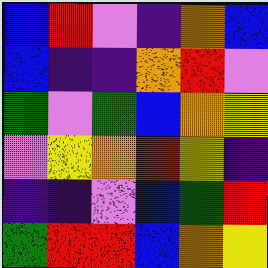[["blue", "red", "violet", "indigo", "orange", "blue"], ["blue", "indigo", "indigo", "orange", "red", "violet"], ["green", "violet", "green", "blue", "orange", "yellow"], ["violet", "yellow", "orange", "red", "yellow", "indigo"], ["indigo", "indigo", "violet", "blue", "green", "red"], ["green", "red", "red", "blue", "orange", "yellow"]]